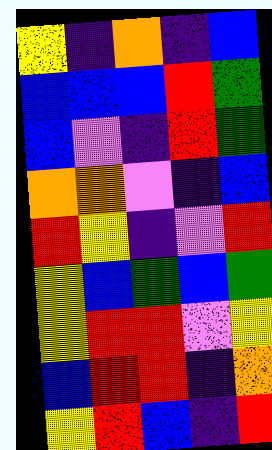[["yellow", "indigo", "orange", "indigo", "blue"], ["blue", "blue", "blue", "red", "green"], ["blue", "violet", "indigo", "red", "green"], ["orange", "orange", "violet", "indigo", "blue"], ["red", "yellow", "indigo", "violet", "red"], ["yellow", "blue", "green", "blue", "green"], ["yellow", "red", "red", "violet", "yellow"], ["blue", "red", "red", "indigo", "orange"], ["yellow", "red", "blue", "indigo", "red"]]